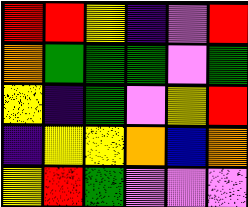[["red", "red", "yellow", "indigo", "violet", "red"], ["orange", "green", "green", "green", "violet", "green"], ["yellow", "indigo", "green", "violet", "yellow", "red"], ["indigo", "yellow", "yellow", "orange", "blue", "orange"], ["yellow", "red", "green", "violet", "violet", "violet"]]